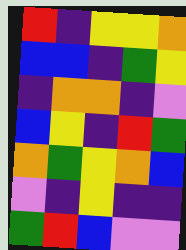[["red", "indigo", "yellow", "yellow", "orange"], ["blue", "blue", "indigo", "green", "yellow"], ["indigo", "orange", "orange", "indigo", "violet"], ["blue", "yellow", "indigo", "red", "green"], ["orange", "green", "yellow", "orange", "blue"], ["violet", "indigo", "yellow", "indigo", "indigo"], ["green", "red", "blue", "violet", "violet"]]